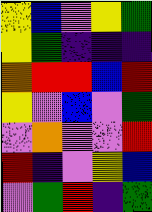[["yellow", "blue", "violet", "yellow", "green"], ["yellow", "green", "indigo", "indigo", "indigo"], ["orange", "red", "red", "blue", "red"], ["yellow", "violet", "blue", "violet", "green"], ["violet", "orange", "violet", "violet", "red"], ["red", "indigo", "violet", "yellow", "blue"], ["violet", "green", "red", "indigo", "green"]]